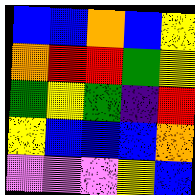[["blue", "blue", "orange", "blue", "yellow"], ["orange", "red", "red", "green", "yellow"], ["green", "yellow", "green", "indigo", "red"], ["yellow", "blue", "blue", "blue", "orange"], ["violet", "violet", "violet", "yellow", "blue"]]